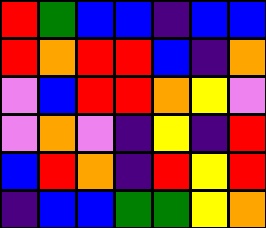[["red", "green", "blue", "blue", "indigo", "blue", "blue"], ["red", "orange", "red", "red", "blue", "indigo", "orange"], ["violet", "blue", "red", "red", "orange", "yellow", "violet"], ["violet", "orange", "violet", "indigo", "yellow", "indigo", "red"], ["blue", "red", "orange", "indigo", "red", "yellow", "red"], ["indigo", "blue", "blue", "green", "green", "yellow", "orange"]]